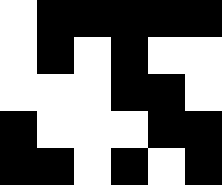[["white", "black", "black", "black", "black", "black"], ["white", "black", "white", "black", "white", "white"], ["white", "white", "white", "black", "black", "white"], ["black", "white", "white", "white", "black", "black"], ["black", "black", "white", "black", "white", "black"]]